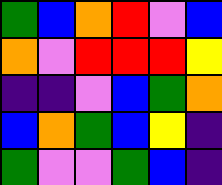[["green", "blue", "orange", "red", "violet", "blue"], ["orange", "violet", "red", "red", "red", "yellow"], ["indigo", "indigo", "violet", "blue", "green", "orange"], ["blue", "orange", "green", "blue", "yellow", "indigo"], ["green", "violet", "violet", "green", "blue", "indigo"]]